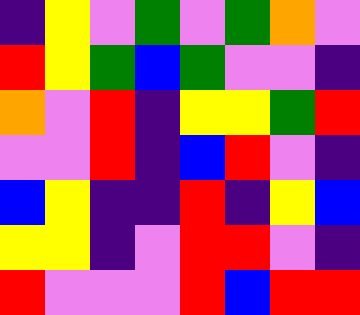[["indigo", "yellow", "violet", "green", "violet", "green", "orange", "violet"], ["red", "yellow", "green", "blue", "green", "violet", "violet", "indigo"], ["orange", "violet", "red", "indigo", "yellow", "yellow", "green", "red"], ["violet", "violet", "red", "indigo", "blue", "red", "violet", "indigo"], ["blue", "yellow", "indigo", "indigo", "red", "indigo", "yellow", "blue"], ["yellow", "yellow", "indigo", "violet", "red", "red", "violet", "indigo"], ["red", "violet", "violet", "violet", "red", "blue", "red", "red"]]